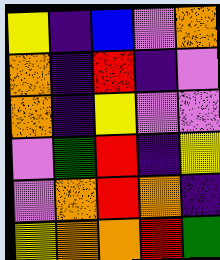[["yellow", "indigo", "blue", "violet", "orange"], ["orange", "indigo", "red", "indigo", "violet"], ["orange", "indigo", "yellow", "violet", "violet"], ["violet", "green", "red", "indigo", "yellow"], ["violet", "orange", "red", "orange", "indigo"], ["yellow", "orange", "orange", "red", "green"]]